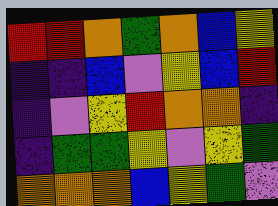[["red", "red", "orange", "green", "orange", "blue", "yellow"], ["indigo", "indigo", "blue", "violet", "yellow", "blue", "red"], ["indigo", "violet", "yellow", "red", "orange", "orange", "indigo"], ["indigo", "green", "green", "yellow", "violet", "yellow", "green"], ["orange", "orange", "orange", "blue", "yellow", "green", "violet"]]